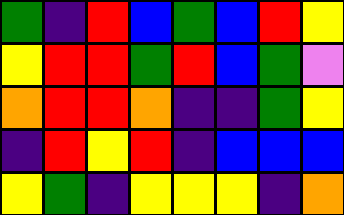[["green", "indigo", "red", "blue", "green", "blue", "red", "yellow"], ["yellow", "red", "red", "green", "red", "blue", "green", "violet"], ["orange", "red", "red", "orange", "indigo", "indigo", "green", "yellow"], ["indigo", "red", "yellow", "red", "indigo", "blue", "blue", "blue"], ["yellow", "green", "indigo", "yellow", "yellow", "yellow", "indigo", "orange"]]